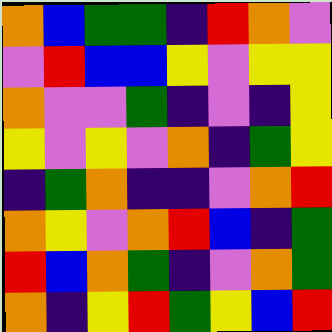[["orange", "blue", "green", "green", "indigo", "red", "orange", "violet"], ["violet", "red", "blue", "blue", "yellow", "violet", "yellow", "yellow"], ["orange", "violet", "violet", "green", "indigo", "violet", "indigo", "yellow"], ["yellow", "violet", "yellow", "violet", "orange", "indigo", "green", "yellow"], ["indigo", "green", "orange", "indigo", "indigo", "violet", "orange", "red"], ["orange", "yellow", "violet", "orange", "red", "blue", "indigo", "green"], ["red", "blue", "orange", "green", "indigo", "violet", "orange", "green"], ["orange", "indigo", "yellow", "red", "green", "yellow", "blue", "red"]]